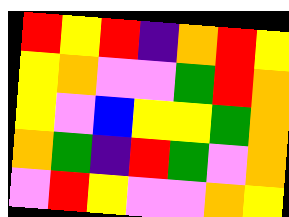[["red", "yellow", "red", "indigo", "orange", "red", "yellow"], ["yellow", "orange", "violet", "violet", "green", "red", "orange"], ["yellow", "violet", "blue", "yellow", "yellow", "green", "orange"], ["orange", "green", "indigo", "red", "green", "violet", "orange"], ["violet", "red", "yellow", "violet", "violet", "orange", "yellow"]]